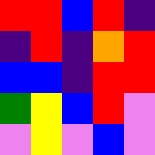[["red", "red", "blue", "red", "indigo"], ["indigo", "red", "indigo", "orange", "red"], ["blue", "blue", "indigo", "red", "red"], ["green", "yellow", "blue", "red", "violet"], ["violet", "yellow", "violet", "blue", "violet"]]